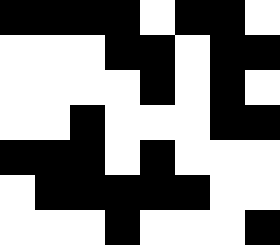[["black", "black", "black", "black", "white", "black", "black", "white"], ["white", "white", "white", "black", "black", "white", "black", "black"], ["white", "white", "white", "white", "black", "white", "black", "white"], ["white", "white", "black", "white", "white", "white", "black", "black"], ["black", "black", "black", "white", "black", "white", "white", "white"], ["white", "black", "black", "black", "black", "black", "white", "white"], ["white", "white", "white", "black", "white", "white", "white", "black"]]